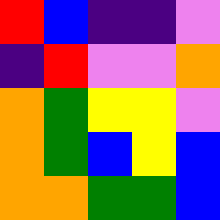[["red", "blue", "indigo", "indigo", "violet"], ["indigo", "red", "violet", "violet", "orange"], ["orange", "green", "yellow", "yellow", "violet"], ["orange", "green", "blue", "yellow", "blue"], ["orange", "orange", "green", "green", "blue"]]